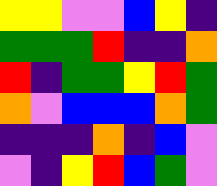[["yellow", "yellow", "violet", "violet", "blue", "yellow", "indigo"], ["green", "green", "green", "red", "indigo", "indigo", "orange"], ["red", "indigo", "green", "green", "yellow", "red", "green"], ["orange", "violet", "blue", "blue", "blue", "orange", "green"], ["indigo", "indigo", "indigo", "orange", "indigo", "blue", "violet"], ["violet", "indigo", "yellow", "red", "blue", "green", "violet"]]